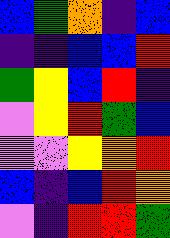[["blue", "green", "orange", "indigo", "blue"], ["indigo", "indigo", "blue", "blue", "red"], ["green", "yellow", "blue", "red", "indigo"], ["violet", "yellow", "red", "green", "blue"], ["violet", "violet", "yellow", "orange", "red"], ["blue", "indigo", "blue", "red", "orange"], ["violet", "indigo", "red", "red", "green"]]